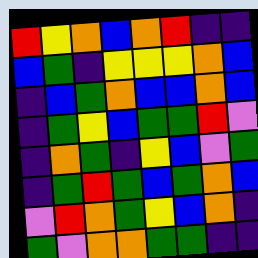[["red", "yellow", "orange", "blue", "orange", "red", "indigo", "indigo"], ["blue", "green", "indigo", "yellow", "yellow", "yellow", "orange", "blue"], ["indigo", "blue", "green", "orange", "blue", "blue", "orange", "blue"], ["indigo", "green", "yellow", "blue", "green", "green", "red", "violet"], ["indigo", "orange", "green", "indigo", "yellow", "blue", "violet", "green"], ["indigo", "green", "red", "green", "blue", "green", "orange", "blue"], ["violet", "red", "orange", "green", "yellow", "blue", "orange", "indigo"], ["green", "violet", "orange", "orange", "green", "green", "indigo", "indigo"]]